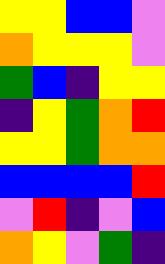[["yellow", "yellow", "blue", "blue", "violet"], ["orange", "yellow", "yellow", "yellow", "violet"], ["green", "blue", "indigo", "yellow", "yellow"], ["indigo", "yellow", "green", "orange", "red"], ["yellow", "yellow", "green", "orange", "orange"], ["blue", "blue", "blue", "blue", "red"], ["violet", "red", "indigo", "violet", "blue"], ["orange", "yellow", "violet", "green", "indigo"]]